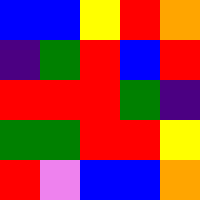[["blue", "blue", "yellow", "red", "orange"], ["indigo", "green", "red", "blue", "red"], ["red", "red", "red", "green", "indigo"], ["green", "green", "red", "red", "yellow"], ["red", "violet", "blue", "blue", "orange"]]